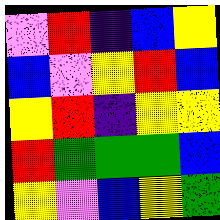[["violet", "red", "indigo", "blue", "yellow"], ["blue", "violet", "yellow", "red", "blue"], ["yellow", "red", "indigo", "yellow", "yellow"], ["red", "green", "green", "green", "blue"], ["yellow", "violet", "blue", "yellow", "green"]]